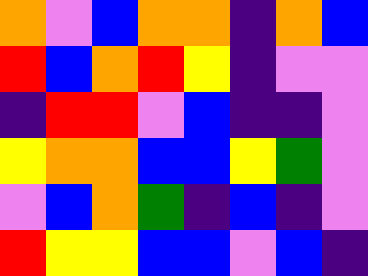[["orange", "violet", "blue", "orange", "orange", "indigo", "orange", "blue"], ["red", "blue", "orange", "red", "yellow", "indigo", "violet", "violet"], ["indigo", "red", "red", "violet", "blue", "indigo", "indigo", "violet"], ["yellow", "orange", "orange", "blue", "blue", "yellow", "green", "violet"], ["violet", "blue", "orange", "green", "indigo", "blue", "indigo", "violet"], ["red", "yellow", "yellow", "blue", "blue", "violet", "blue", "indigo"]]